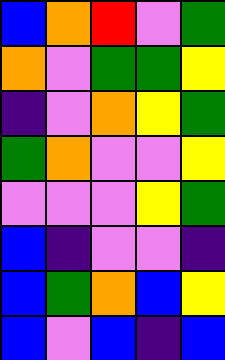[["blue", "orange", "red", "violet", "green"], ["orange", "violet", "green", "green", "yellow"], ["indigo", "violet", "orange", "yellow", "green"], ["green", "orange", "violet", "violet", "yellow"], ["violet", "violet", "violet", "yellow", "green"], ["blue", "indigo", "violet", "violet", "indigo"], ["blue", "green", "orange", "blue", "yellow"], ["blue", "violet", "blue", "indigo", "blue"]]